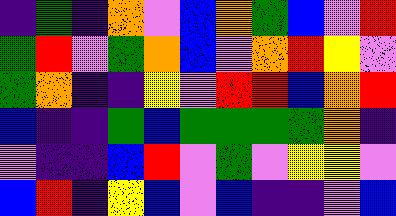[["indigo", "green", "indigo", "orange", "violet", "blue", "orange", "green", "blue", "violet", "red"], ["green", "red", "violet", "green", "orange", "blue", "violet", "orange", "red", "yellow", "violet"], ["green", "orange", "indigo", "indigo", "yellow", "violet", "red", "red", "blue", "orange", "red"], ["blue", "indigo", "indigo", "green", "blue", "green", "green", "green", "green", "orange", "indigo"], ["violet", "indigo", "indigo", "blue", "red", "violet", "green", "violet", "yellow", "yellow", "violet"], ["blue", "red", "indigo", "yellow", "blue", "violet", "blue", "indigo", "indigo", "violet", "blue"]]